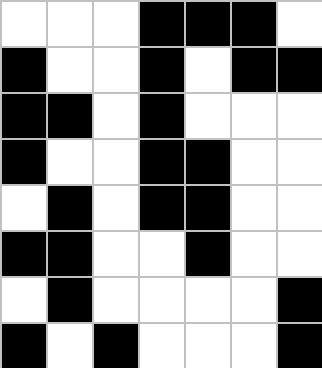[["white", "white", "white", "black", "black", "black", "white"], ["black", "white", "white", "black", "white", "black", "black"], ["black", "black", "white", "black", "white", "white", "white"], ["black", "white", "white", "black", "black", "white", "white"], ["white", "black", "white", "black", "black", "white", "white"], ["black", "black", "white", "white", "black", "white", "white"], ["white", "black", "white", "white", "white", "white", "black"], ["black", "white", "black", "white", "white", "white", "black"]]